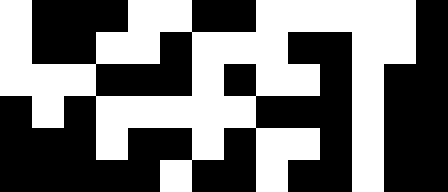[["white", "black", "black", "black", "white", "white", "black", "black", "white", "white", "white", "white", "white", "black"], ["white", "black", "black", "white", "white", "black", "white", "white", "white", "black", "black", "white", "white", "black"], ["white", "white", "white", "black", "black", "black", "white", "black", "white", "white", "black", "white", "black", "black"], ["black", "white", "black", "white", "white", "white", "white", "white", "black", "black", "black", "white", "black", "black"], ["black", "black", "black", "white", "black", "black", "white", "black", "white", "white", "black", "white", "black", "black"], ["black", "black", "black", "black", "black", "white", "black", "black", "white", "black", "black", "white", "black", "black"]]